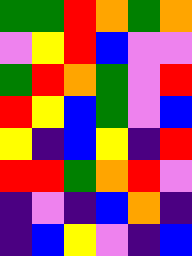[["green", "green", "red", "orange", "green", "orange"], ["violet", "yellow", "red", "blue", "violet", "violet"], ["green", "red", "orange", "green", "violet", "red"], ["red", "yellow", "blue", "green", "violet", "blue"], ["yellow", "indigo", "blue", "yellow", "indigo", "red"], ["red", "red", "green", "orange", "red", "violet"], ["indigo", "violet", "indigo", "blue", "orange", "indigo"], ["indigo", "blue", "yellow", "violet", "indigo", "blue"]]